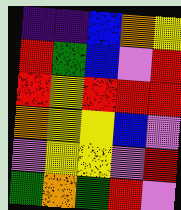[["indigo", "indigo", "blue", "orange", "yellow"], ["red", "green", "blue", "violet", "red"], ["red", "yellow", "red", "red", "red"], ["orange", "yellow", "yellow", "blue", "violet"], ["violet", "yellow", "yellow", "violet", "red"], ["green", "orange", "green", "red", "violet"]]